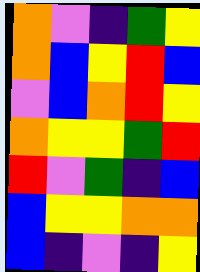[["orange", "violet", "indigo", "green", "yellow"], ["orange", "blue", "yellow", "red", "blue"], ["violet", "blue", "orange", "red", "yellow"], ["orange", "yellow", "yellow", "green", "red"], ["red", "violet", "green", "indigo", "blue"], ["blue", "yellow", "yellow", "orange", "orange"], ["blue", "indigo", "violet", "indigo", "yellow"]]